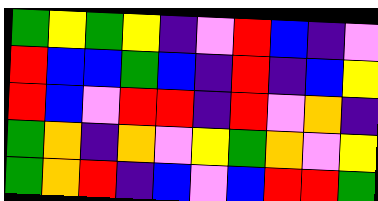[["green", "yellow", "green", "yellow", "indigo", "violet", "red", "blue", "indigo", "violet"], ["red", "blue", "blue", "green", "blue", "indigo", "red", "indigo", "blue", "yellow"], ["red", "blue", "violet", "red", "red", "indigo", "red", "violet", "orange", "indigo"], ["green", "orange", "indigo", "orange", "violet", "yellow", "green", "orange", "violet", "yellow"], ["green", "orange", "red", "indigo", "blue", "violet", "blue", "red", "red", "green"]]